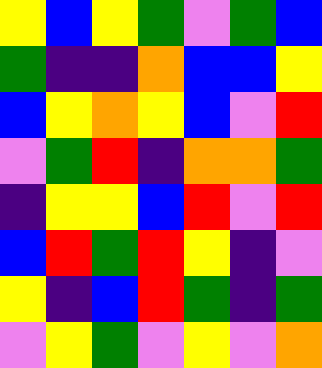[["yellow", "blue", "yellow", "green", "violet", "green", "blue"], ["green", "indigo", "indigo", "orange", "blue", "blue", "yellow"], ["blue", "yellow", "orange", "yellow", "blue", "violet", "red"], ["violet", "green", "red", "indigo", "orange", "orange", "green"], ["indigo", "yellow", "yellow", "blue", "red", "violet", "red"], ["blue", "red", "green", "red", "yellow", "indigo", "violet"], ["yellow", "indigo", "blue", "red", "green", "indigo", "green"], ["violet", "yellow", "green", "violet", "yellow", "violet", "orange"]]